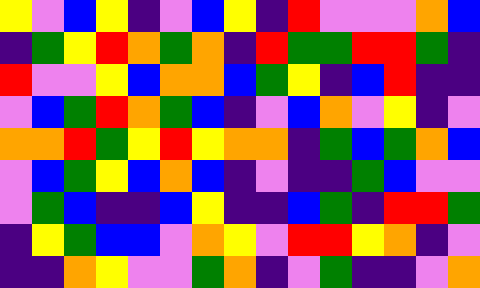[["yellow", "violet", "blue", "yellow", "indigo", "violet", "blue", "yellow", "indigo", "red", "violet", "violet", "violet", "orange", "blue"], ["indigo", "green", "yellow", "red", "orange", "green", "orange", "indigo", "red", "green", "green", "red", "red", "green", "indigo"], ["red", "violet", "violet", "yellow", "blue", "orange", "orange", "blue", "green", "yellow", "indigo", "blue", "red", "indigo", "indigo"], ["violet", "blue", "green", "red", "orange", "green", "blue", "indigo", "violet", "blue", "orange", "violet", "yellow", "indigo", "violet"], ["orange", "orange", "red", "green", "yellow", "red", "yellow", "orange", "orange", "indigo", "green", "blue", "green", "orange", "blue"], ["violet", "blue", "green", "yellow", "blue", "orange", "blue", "indigo", "violet", "indigo", "indigo", "green", "blue", "violet", "violet"], ["violet", "green", "blue", "indigo", "indigo", "blue", "yellow", "indigo", "indigo", "blue", "green", "indigo", "red", "red", "green"], ["indigo", "yellow", "green", "blue", "blue", "violet", "orange", "yellow", "violet", "red", "red", "yellow", "orange", "indigo", "violet"], ["indigo", "indigo", "orange", "yellow", "violet", "violet", "green", "orange", "indigo", "violet", "green", "indigo", "indigo", "violet", "orange"]]